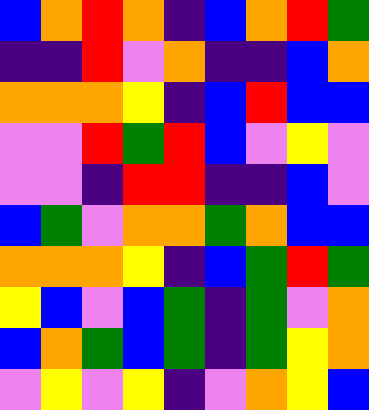[["blue", "orange", "red", "orange", "indigo", "blue", "orange", "red", "green"], ["indigo", "indigo", "red", "violet", "orange", "indigo", "indigo", "blue", "orange"], ["orange", "orange", "orange", "yellow", "indigo", "blue", "red", "blue", "blue"], ["violet", "violet", "red", "green", "red", "blue", "violet", "yellow", "violet"], ["violet", "violet", "indigo", "red", "red", "indigo", "indigo", "blue", "violet"], ["blue", "green", "violet", "orange", "orange", "green", "orange", "blue", "blue"], ["orange", "orange", "orange", "yellow", "indigo", "blue", "green", "red", "green"], ["yellow", "blue", "violet", "blue", "green", "indigo", "green", "violet", "orange"], ["blue", "orange", "green", "blue", "green", "indigo", "green", "yellow", "orange"], ["violet", "yellow", "violet", "yellow", "indigo", "violet", "orange", "yellow", "blue"]]